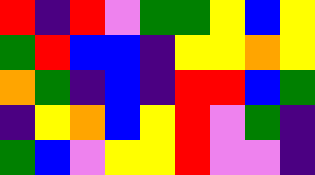[["red", "indigo", "red", "violet", "green", "green", "yellow", "blue", "yellow"], ["green", "red", "blue", "blue", "indigo", "yellow", "yellow", "orange", "yellow"], ["orange", "green", "indigo", "blue", "indigo", "red", "red", "blue", "green"], ["indigo", "yellow", "orange", "blue", "yellow", "red", "violet", "green", "indigo"], ["green", "blue", "violet", "yellow", "yellow", "red", "violet", "violet", "indigo"]]